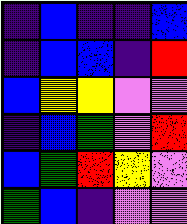[["indigo", "blue", "indigo", "indigo", "blue"], ["indigo", "blue", "blue", "indigo", "red"], ["blue", "yellow", "yellow", "violet", "violet"], ["indigo", "blue", "green", "violet", "red"], ["blue", "green", "red", "yellow", "violet"], ["green", "blue", "indigo", "violet", "violet"]]